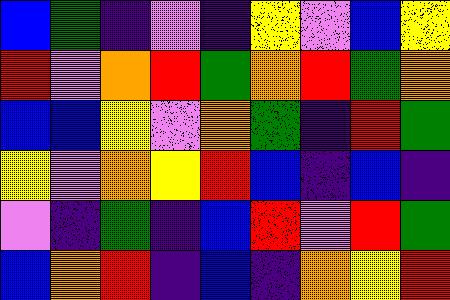[["blue", "green", "indigo", "violet", "indigo", "yellow", "violet", "blue", "yellow"], ["red", "violet", "orange", "red", "green", "orange", "red", "green", "orange"], ["blue", "blue", "yellow", "violet", "orange", "green", "indigo", "red", "green"], ["yellow", "violet", "orange", "yellow", "red", "blue", "indigo", "blue", "indigo"], ["violet", "indigo", "green", "indigo", "blue", "red", "violet", "red", "green"], ["blue", "orange", "red", "indigo", "blue", "indigo", "orange", "yellow", "red"]]